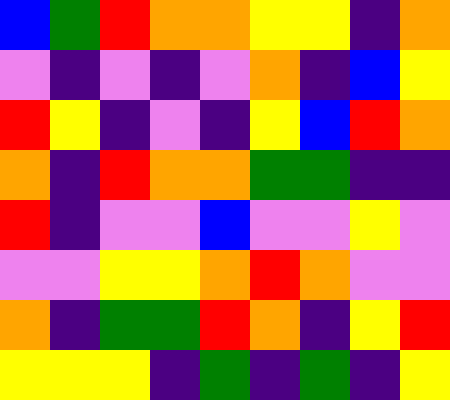[["blue", "green", "red", "orange", "orange", "yellow", "yellow", "indigo", "orange"], ["violet", "indigo", "violet", "indigo", "violet", "orange", "indigo", "blue", "yellow"], ["red", "yellow", "indigo", "violet", "indigo", "yellow", "blue", "red", "orange"], ["orange", "indigo", "red", "orange", "orange", "green", "green", "indigo", "indigo"], ["red", "indigo", "violet", "violet", "blue", "violet", "violet", "yellow", "violet"], ["violet", "violet", "yellow", "yellow", "orange", "red", "orange", "violet", "violet"], ["orange", "indigo", "green", "green", "red", "orange", "indigo", "yellow", "red"], ["yellow", "yellow", "yellow", "indigo", "green", "indigo", "green", "indigo", "yellow"]]